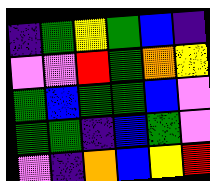[["indigo", "green", "yellow", "green", "blue", "indigo"], ["violet", "violet", "red", "green", "orange", "yellow"], ["green", "blue", "green", "green", "blue", "violet"], ["green", "green", "indigo", "blue", "green", "violet"], ["violet", "indigo", "orange", "blue", "yellow", "red"]]